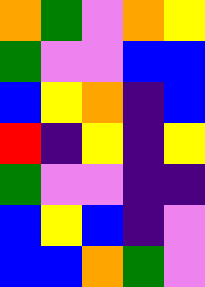[["orange", "green", "violet", "orange", "yellow"], ["green", "violet", "violet", "blue", "blue"], ["blue", "yellow", "orange", "indigo", "blue"], ["red", "indigo", "yellow", "indigo", "yellow"], ["green", "violet", "violet", "indigo", "indigo"], ["blue", "yellow", "blue", "indigo", "violet"], ["blue", "blue", "orange", "green", "violet"]]